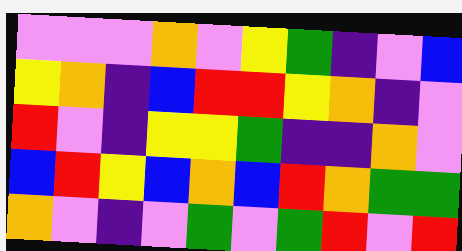[["violet", "violet", "violet", "orange", "violet", "yellow", "green", "indigo", "violet", "blue"], ["yellow", "orange", "indigo", "blue", "red", "red", "yellow", "orange", "indigo", "violet"], ["red", "violet", "indigo", "yellow", "yellow", "green", "indigo", "indigo", "orange", "violet"], ["blue", "red", "yellow", "blue", "orange", "blue", "red", "orange", "green", "green"], ["orange", "violet", "indigo", "violet", "green", "violet", "green", "red", "violet", "red"]]